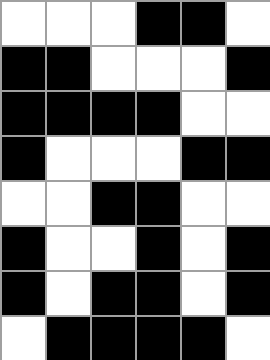[["white", "white", "white", "black", "black", "white"], ["black", "black", "white", "white", "white", "black"], ["black", "black", "black", "black", "white", "white"], ["black", "white", "white", "white", "black", "black"], ["white", "white", "black", "black", "white", "white"], ["black", "white", "white", "black", "white", "black"], ["black", "white", "black", "black", "white", "black"], ["white", "black", "black", "black", "black", "white"]]